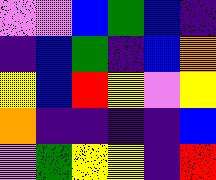[["violet", "violet", "blue", "green", "blue", "indigo"], ["indigo", "blue", "green", "indigo", "blue", "orange"], ["yellow", "blue", "red", "yellow", "violet", "yellow"], ["orange", "indigo", "indigo", "indigo", "indigo", "blue"], ["violet", "green", "yellow", "yellow", "indigo", "red"]]